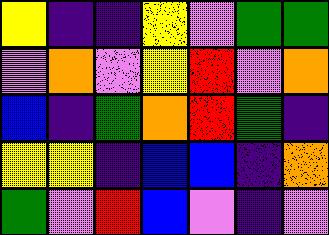[["yellow", "indigo", "indigo", "yellow", "violet", "green", "green"], ["violet", "orange", "violet", "yellow", "red", "violet", "orange"], ["blue", "indigo", "green", "orange", "red", "green", "indigo"], ["yellow", "yellow", "indigo", "blue", "blue", "indigo", "orange"], ["green", "violet", "red", "blue", "violet", "indigo", "violet"]]